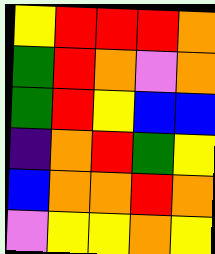[["yellow", "red", "red", "red", "orange"], ["green", "red", "orange", "violet", "orange"], ["green", "red", "yellow", "blue", "blue"], ["indigo", "orange", "red", "green", "yellow"], ["blue", "orange", "orange", "red", "orange"], ["violet", "yellow", "yellow", "orange", "yellow"]]